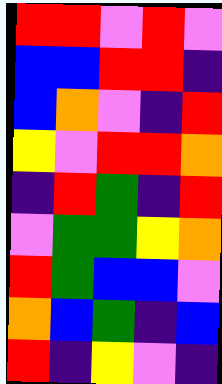[["red", "red", "violet", "red", "violet"], ["blue", "blue", "red", "red", "indigo"], ["blue", "orange", "violet", "indigo", "red"], ["yellow", "violet", "red", "red", "orange"], ["indigo", "red", "green", "indigo", "red"], ["violet", "green", "green", "yellow", "orange"], ["red", "green", "blue", "blue", "violet"], ["orange", "blue", "green", "indigo", "blue"], ["red", "indigo", "yellow", "violet", "indigo"]]